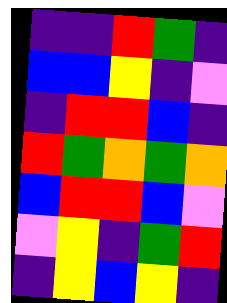[["indigo", "indigo", "red", "green", "indigo"], ["blue", "blue", "yellow", "indigo", "violet"], ["indigo", "red", "red", "blue", "indigo"], ["red", "green", "orange", "green", "orange"], ["blue", "red", "red", "blue", "violet"], ["violet", "yellow", "indigo", "green", "red"], ["indigo", "yellow", "blue", "yellow", "indigo"]]